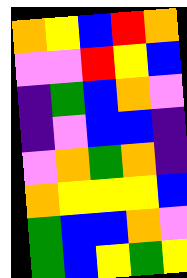[["orange", "yellow", "blue", "red", "orange"], ["violet", "violet", "red", "yellow", "blue"], ["indigo", "green", "blue", "orange", "violet"], ["indigo", "violet", "blue", "blue", "indigo"], ["violet", "orange", "green", "orange", "indigo"], ["orange", "yellow", "yellow", "yellow", "blue"], ["green", "blue", "blue", "orange", "violet"], ["green", "blue", "yellow", "green", "yellow"]]